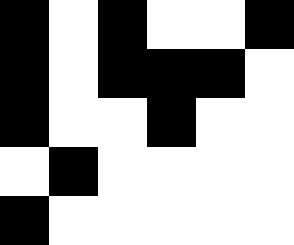[["black", "white", "black", "white", "white", "black"], ["black", "white", "black", "black", "black", "white"], ["black", "white", "white", "black", "white", "white"], ["white", "black", "white", "white", "white", "white"], ["black", "white", "white", "white", "white", "white"]]